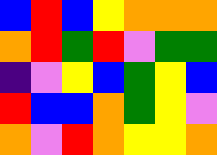[["blue", "red", "blue", "yellow", "orange", "orange", "orange"], ["orange", "red", "green", "red", "violet", "green", "green"], ["indigo", "violet", "yellow", "blue", "green", "yellow", "blue"], ["red", "blue", "blue", "orange", "green", "yellow", "violet"], ["orange", "violet", "red", "orange", "yellow", "yellow", "orange"]]